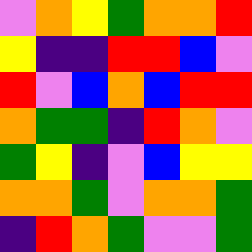[["violet", "orange", "yellow", "green", "orange", "orange", "red"], ["yellow", "indigo", "indigo", "red", "red", "blue", "violet"], ["red", "violet", "blue", "orange", "blue", "red", "red"], ["orange", "green", "green", "indigo", "red", "orange", "violet"], ["green", "yellow", "indigo", "violet", "blue", "yellow", "yellow"], ["orange", "orange", "green", "violet", "orange", "orange", "green"], ["indigo", "red", "orange", "green", "violet", "violet", "green"]]